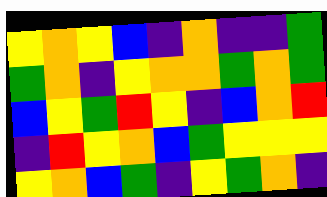[["yellow", "orange", "yellow", "blue", "indigo", "orange", "indigo", "indigo", "green"], ["green", "orange", "indigo", "yellow", "orange", "orange", "green", "orange", "green"], ["blue", "yellow", "green", "red", "yellow", "indigo", "blue", "orange", "red"], ["indigo", "red", "yellow", "orange", "blue", "green", "yellow", "yellow", "yellow"], ["yellow", "orange", "blue", "green", "indigo", "yellow", "green", "orange", "indigo"]]